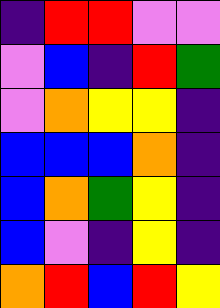[["indigo", "red", "red", "violet", "violet"], ["violet", "blue", "indigo", "red", "green"], ["violet", "orange", "yellow", "yellow", "indigo"], ["blue", "blue", "blue", "orange", "indigo"], ["blue", "orange", "green", "yellow", "indigo"], ["blue", "violet", "indigo", "yellow", "indigo"], ["orange", "red", "blue", "red", "yellow"]]